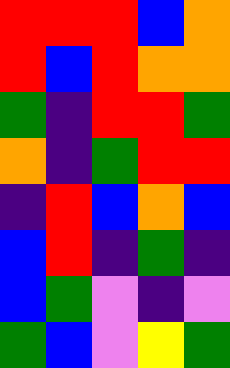[["red", "red", "red", "blue", "orange"], ["red", "blue", "red", "orange", "orange"], ["green", "indigo", "red", "red", "green"], ["orange", "indigo", "green", "red", "red"], ["indigo", "red", "blue", "orange", "blue"], ["blue", "red", "indigo", "green", "indigo"], ["blue", "green", "violet", "indigo", "violet"], ["green", "blue", "violet", "yellow", "green"]]